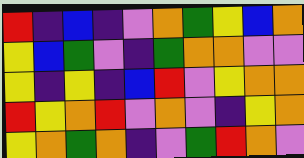[["red", "indigo", "blue", "indigo", "violet", "orange", "green", "yellow", "blue", "orange"], ["yellow", "blue", "green", "violet", "indigo", "green", "orange", "orange", "violet", "violet"], ["yellow", "indigo", "yellow", "indigo", "blue", "red", "violet", "yellow", "orange", "orange"], ["red", "yellow", "orange", "red", "violet", "orange", "violet", "indigo", "yellow", "orange"], ["yellow", "orange", "green", "orange", "indigo", "violet", "green", "red", "orange", "violet"]]